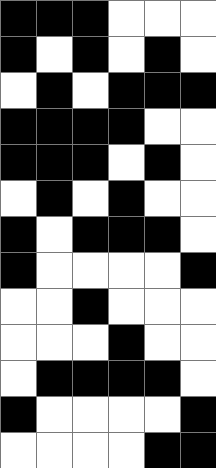[["black", "black", "black", "white", "white", "white"], ["black", "white", "black", "white", "black", "white"], ["white", "black", "white", "black", "black", "black"], ["black", "black", "black", "black", "white", "white"], ["black", "black", "black", "white", "black", "white"], ["white", "black", "white", "black", "white", "white"], ["black", "white", "black", "black", "black", "white"], ["black", "white", "white", "white", "white", "black"], ["white", "white", "black", "white", "white", "white"], ["white", "white", "white", "black", "white", "white"], ["white", "black", "black", "black", "black", "white"], ["black", "white", "white", "white", "white", "black"], ["white", "white", "white", "white", "black", "black"]]